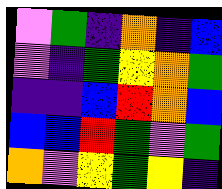[["violet", "green", "indigo", "orange", "indigo", "blue"], ["violet", "indigo", "green", "yellow", "orange", "green"], ["indigo", "indigo", "blue", "red", "orange", "blue"], ["blue", "blue", "red", "green", "violet", "green"], ["orange", "violet", "yellow", "green", "yellow", "indigo"]]